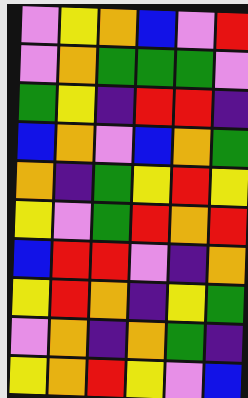[["violet", "yellow", "orange", "blue", "violet", "red"], ["violet", "orange", "green", "green", "green", "violet"], ["green", "yellow", "indigo", "red", "red", "indigo"], ["blue", "orange", "violet", "blue", "orange", "green"], ["orange", "indigo", "green", "yellow", "red", "yellow"], ["yellow", "violet", "green", "red", "orange", "red"], ["blue", "red", "red", "violet", "indigo", "orange"], ["yellow", "red", "orange", "indigo", "yellow", "green"], ["violet", "orange", "indigo", "orange", "green", "indigo"], ["yellow", "orange", "red", "yellow", "violet", "blue"]]